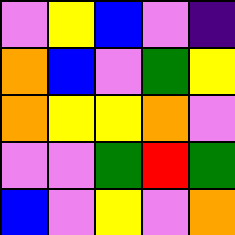[["violet", "yellow", "blue", "violet", "indigo"], ["orange", "blue", "violet", "green", "yellow"], ["orange", "yellow", "yellow", "orange", "violet"], ["violet", "violet", "green", "red", "green"], ["blue", "violet", "yellow", "violet", "orange"]]